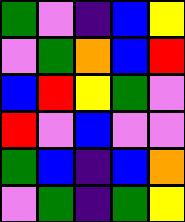[["green", "violet", "indigo", "blue", "yellow"], ["violet", "green", "orange", "blue", "red"], ["blue", "red", "yellow", "green", "violet"], ["red", "violet", "blue", "violet", "violet"], ["green", "blue", "indigo", "blue", "orange"], ["violet", "green", "indigo", "green", "yellow"]]